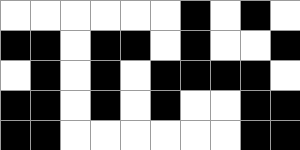[["white", "white", "white", "white", "white", "white", "black", "white", "black", "white"], ["black", "black", "white", "black", "black", "white", "black", "white", "white", "black"], ["white", "black", "white", "black", "white", "black", "black", "black", "black", "white"], ["black", "black", "white", "black", "white", "black", "white", "white", "black", "black"], ["black", "black", "white", "white", "white", "white", "white", "white", "black", "black"]]